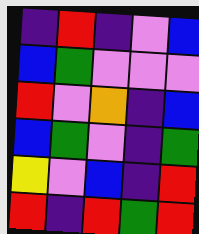[["indigo", "red", "indigo", "violet", "blue"], ["blue", "green", "violet", "violet", "violet"], ["red", "violet", "orange", "indigo", "blue"], ["blue", "green", "violet", "indigo", "green"], ["yellow", "violet", "blue", "indigo", "red"], ["red", "indigo", "red", "green", "red"]]